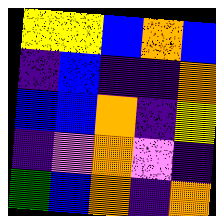[["yellow", "yellow", "blue", "orange", "blue"], ["indigo", "blue", "indigo", "indigo", "orange"], ["blue", "blue", "orange", "indigo", "yellow"], ["indigo", "violet", "orange", "violet", "indigo"], ["green", "blue", "orange", "indigo", "orange"]]